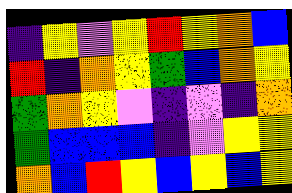[["indigo", "yellow", "violet", "yellow", "red", "yellow", "orange", "blue"], ["red", "indigo", "orange", "yellow", "green", "blue", "orange", "yellow"], ["green", "orange", "yellow", "violet", "indigo", "violet", "indigo", "orange"], ["green", "blue", "blue", "blue", "indigo", "violet", "yellow", "yellow"], ["orange", "blue", "red", "yellow", "blue", "yellow", "blue", "yellow"]]